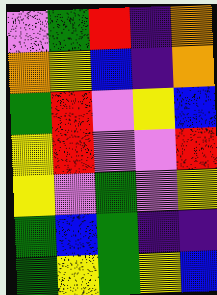[["violet", "green", "red", "indigo", "orange"], ["orange", "yellow", "blue", "indigo", "orange"], ["green", "red", "violet", "yellow", "blue"], ["yellow", "red", "violet", "violet", "red"], ["yellow", "violet", "green", "violet", "yellow"], ["green", "blue", "green", "indigo", "indigo"], ["green", "yellow", "green", "yellow", "blue"]]